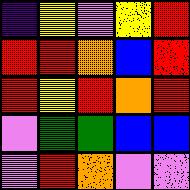[["indigo", "yellow", "violet", "yellow", "red"], ["red", "red", "orange", "blue", "red"], ["red", "yellow", "red", "orange", "red"], ["violet", "green", "green", "blue", "blue"], ["violet", "red", "orange", "violet", "violet"]]